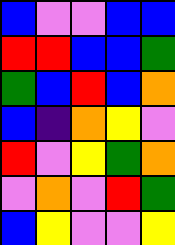[["blue", "violet", "violet", "blue", "blue"], ["red", "red", "blue", "blue", "green"], ["green", "blue", "red", "blue", "orange"], ["blue", "indigo", "orange", "yellow", "violet"], ["red", "violet", "yellow", "green", "orange"], ["violet", "orange", "violet", "red", "green"], ["blue", "yellow", "violet", "violet", "yellow"]]